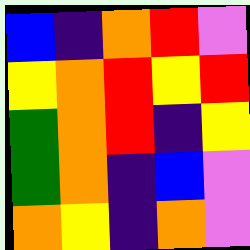[["blue", "indigo", "orange", "red", "violet"], ["yellow", "orange", "red", "yellow", "red"], ["green", "orange", "red", "indigo", "yellow"], ["green", "orange", "indigo", "blue", "violet"], ["orange", "yellow", "indigo", "orange", "violet"]]